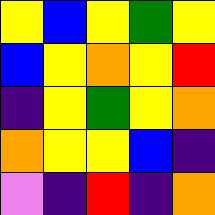[["yellow", "blue", "yellow", "green", "yellow"], ["blue", "yellow", "orange", "yellow", "red"], ["indigo", "yellow", "green", "yellow", "orange"], ["orange", "yellow", "yellow", "blue", "indigo"], ["violet", "indigo", "red", "indigo", "orange"]]